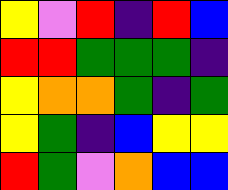[["yellow", "violet", "red", "indigo", "red", "blue"], ["red", "red", "green", "green", "green", "indigo"], ["yellow", "orange", "orange", "green", "indigo", "green"], ["yellow", "green", "indigo", "blue", "yellow", "yellow"], ["red", "green", "violet", "orange", "blue", "blue"]]